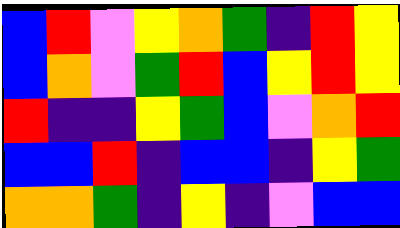[["blue", "red", "violet", "yellow", "orange", "green", "indigo", "red", "yellow"], ["blue", "orange", "violet", "green", "red", "blue", "yellow", "red", "yellow"], ["red", "indigo", "indigo", "yellow", "green", "blue", "violet", "orange", "red"], ["blue", "blue", "red", "indigo", "blue", "blue", "indigo", "yellow", "green"], ["orange", "orange", "green", "indigo", "yellow", "indigo", "violet", "blue", "blue"]]